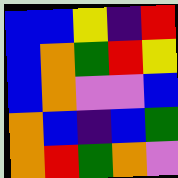[["blue", "blue", "yellow", "indigo", "red"], ["blue", "orange", "green", "red", "yellow"], ["blue", "orange", "violet", "violet", "blue"], ["orange", "blue", "indigo", "blue", "green"], ["orange", "red", "green", "orange", "violet"]]